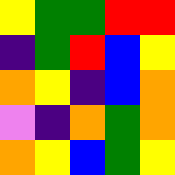[["yellow", "green", "green", "red", "red"], ["indigo", "green", "red", "blue", "yellow"], ["orange", "yellow", "indigo", "blue", "orange"], ["violet", "indigo", "orange", "green", "orange"], ["orange", "yellow", "blue", "green", "yellow"]]